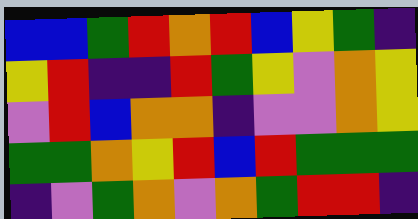[["blue", "blue", "green", "red", "orange", "red", "blue", "yellow", "green", "indigo"], ["yellow", "red", "indigo", "indigo", "red", "green", "yellow", "violet", "orange", "yellow"], ["violet", "red", "blue", "orange", "orange", "indigo", "violet", "violet", "orange", "yellow"], ["green", "green", "orange", "yellow", "red", "blue", "red", "green", "green", "green"], ["indigo", "violet", "green", "orange", "violet", "orange", "green", "red", "red", "indigo"]]